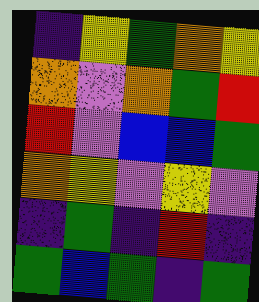[["indigo", "yellow", "green", "orange", "yellow"], ["orange", "violet", "orange", "green", "red"], ["red", "violet", "blue", "blue", "green"], ["orange", "yellow", "violet", "yellow", "violet"], ["indigo", "green", "indigo", "red", "indigo"], ["green", "blue", "green", "indigo", "green"]]